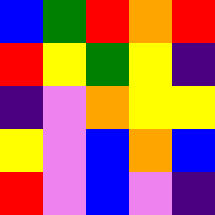[["blue", "green", "red", "orange", "red"], ["red", "yellow", "green", "yellow", "indigo"], ["indigo", "violet", "orange", "yellow", "yellow"], ["yellow", "violet", "blue", "orange", "blue"], ["red", "violet", "blue", "violet", "indigo"]]